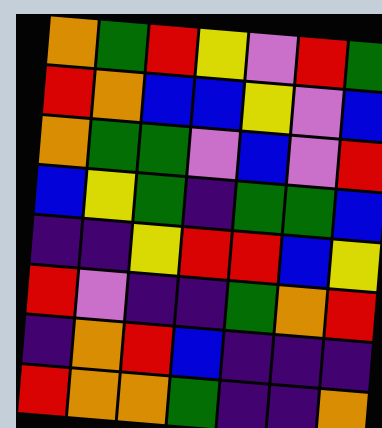[["orange", "green", "red", "yellow", "violet", "red", "green"], ["red", "orange", "blue", "blue", "yellow", "violet", "blue"], ["orange", "green", "green", "violet", "blue", "violet", "red"], ["blue", "yellow", "green", "indigo", "green", "green", "blue"], ["indigo", "indigo", "yellow", "red", "red", "blue", "yellow"], ["red", "violet", "indigo", "indigo", "green", "orange", "red"], ["indigo", "orange", "red", "blue", "indigo", "indigo", "indigo"], ["red", "orange", "orange", "green", "indigo", "indigo", "orange"]]